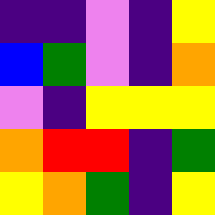[["indigo", "indigo", "violet", "indigo", "yellow"], ["blue", "green", "violet", "indigo", "orange"], ["violet", "indigo", "yellow", "yellow", "yellow"], ["orange", "red", "red", "indigo", "green"], ["yellow", "orange", "green", "indigo", "yellow"]]